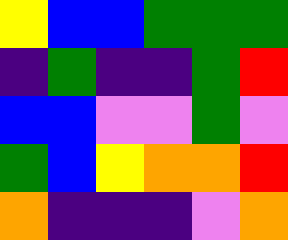[["yellow", "blue", "blue", "green", "green", "green"], ["indigo", "green", "indigo", "indigo", "green", "red"], ["blue", "blue", "violet", "violet", "green", "violet"], ["green", "blue", "yellow", "orange", "orange", "red"], ["orange", "indigo", "indigo", "indigo", "violet", "orange"]]